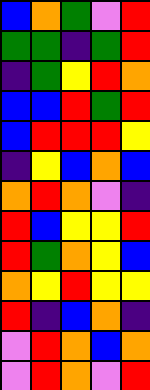[["blue", "orange", "green", "violet", "red"], ["green", "green", "indigo", "green", "red"], ["indigo", "green", "yellow", "red", "orange"], ["blue", "blue", "red", "green", "red"], ["blue", "red", "red", "red", "yellow"], ["indigo", "yellow", "blue", "orange", "blue"], ["orange", "red", "orange", "violet", "indigo"], ["red", "blue", "yellow", "yellow", "red"], ["red", "green", "orange", "yellow", "blue"], ["orange", "yellow", "red", "yellow", "yellow"], ["red", "indigo", "blue", "orange", "indigo"], ["violet", "red", "orange", "blue", "orange"], ["violet", "red", "orange", "violet", "red"]]